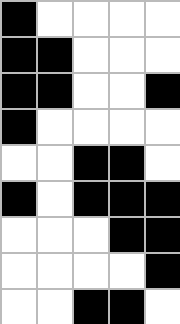[["black", "white", "white", "white", "white"], ["black", "black", "white", "white", "white"], ["black", "black", "white", "white", "black"], ["black", "white", "white", "white", "white"], ["white", "white", "black", "black", "white"], ["black", "white", "black", "black", "black"], ["white", "white", "white", "black", "black"], ["white", "white", "white", "white", "black"], ["white", "white", "black", "black", "white"]]